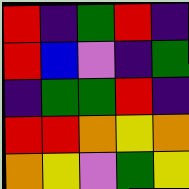[["red", "indigo", "green", "red", "indigo"], ["red", "blue", "violet", "indigo", "green"], ["indigo", "green", "green", "red", "indigo"], ["red", "red", "orange", "yellow", "orange"], ["orange", "yellow", "violet", "green", "yellow"]]